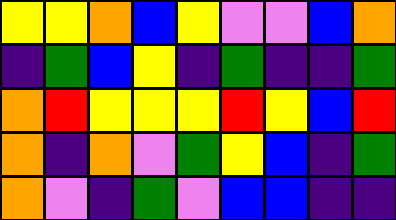[["yellow", "yellow", "orange", "blue", "yellow", "violet", "violet", "blue", "orange"], ["indigo", "green", "blue", "yellow", "indigo", "green", "indigo", "indigo", "green"], ["orange", "red", "yellow", "yellow", "yellow", "red", "yellow", "blue", "red"], ["orange", "indigo", "orange", "violet", "green", "yellow", "blue", "indigo", "green"], ["orange", "violet", "indigo", "green", "violet", "blue", "blue", "indigo", "indigo"]]